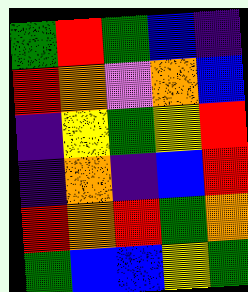[["green", "red", "green", "blue", "indigo"], ["red", "orange", "violet", "orange", "blue"], ["indigo", "yellow", "green", "yellow", "red"], ["indigo", "orange", "indigo", "blue", "red"], ["red", "orange", "red", "green", "orange"], ["green", "blue", "blue", "yellow", "green"]]